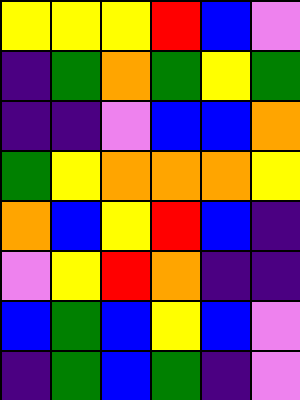[["yellow", "yellow", "yellow", "red", "blue", "violet"], ["indigo", "green", "orange", "green", "yellow", "green"], ["indigo", "indigo", "violet", "blue", "blue", "orange"], ["green", "yellow", "orange", "orange", "orange", "yellow"], ["orange", "blue", "yellow", "red", "blue", "indigo"], ["violet", "yellow", "red", "orange", "indigo", "indigo"], ["blue", "green", "blue", "yellow", "blue", "violet"], ["indigo", "green", "blue", "green", "indigo", "violet"]]